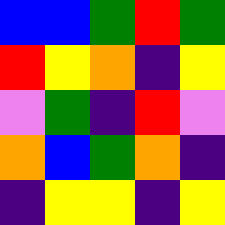[["blue", "blue", "green", "red", "green"], ["red", "yellow", "orange", "indigo", "yellow"], ["violet", "green", "indigo", "red", "violet"], ["orange", "blue", "green", "orange", "indigo"], ["indigo", "yellow", "yellow", "indigo", "yellow"]]